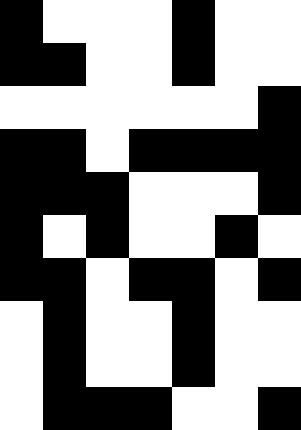[["black", "white", "white", "white", "black", "white", "white"], ["black", "black", "white", "white", "black", "white", "white"], ["white", "white", "white", "white", "white", "white", "black"], ["black", "black", "white", "black", "black", "black", "black"], ["black", "black", "black", "white", "white", "white", "black"], ["black", "white", "black", "white", "white", "black", "white"], ["black", "black", "white", "black", "black", "white", "black"], ["white", "black", "white", "white", "black", "white", "white"], ["white", "black", "white", "white", "black", "white", "white"], ["white", "black", "black", "black", "white", "white", "black"]]